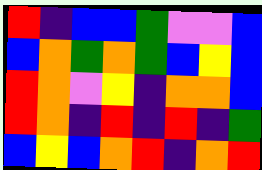[["red", "indigo", "blue", "blue", "green", "violet", "violet", "blue"], ["blue", "orange", "green", "orange", "green", "blue", "yellow", "blue"], ["red", "orange", "violet", "yellow", "indigo", "orange", "orange", "blue"], ["red", "orange", "indigo", "red", "indigo", "red", "indigo", "green"], ["blue", "yellow", "blue", "orange", "red", "indigo", "orange", "red"]]